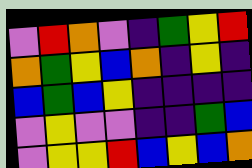[["violet", "red", "orange", "violet", "indigo", "green", "yellow", "red"], ["orange", "green", "yellow", "blue", "orange", "indigo", "yellow", "indigo"], ["blue", "green", "blue", "yellow", "indigo", "indigo", "indigo", "indigo"], ["violet", "yellow", "violet", "violet", "indigo", "indigo", "green", "blue"], ["violet", "yellow", "yellow", "red", "blue", "yellow", "blue", "orange"]]